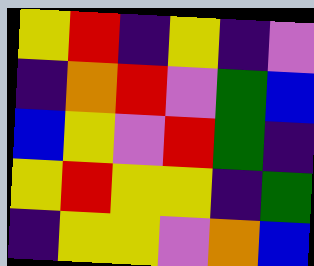[["yellow", "red", "indigo", "yellow", "indigo", "violet"], ["indigo", "orange", "red", "violet", "green", "blue"], ["blue", "yellow", "violet", "red", "green", "indigo"], ["yellow", "red", "yellow", "yellow", "indigo", "green"], ["indigo", "yellow", "yellow", "violet", "orange", "blue"]]